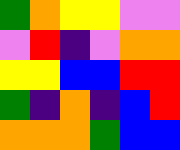[["green", "orange", "yellow", "yellow", "violet", "violet"], ["violet", "red", "indigo", "violet", "orange", "orange"], ["yellow", "yellow", "blue", "blue", "red", "red"], ["green", "indigo", "orange", "indigo", "blue", "red"], ["orange", "orange", "orange", "green", "blue", "blue"]]